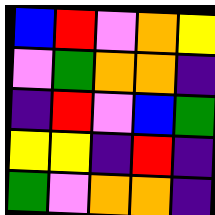[["blue", "red", "violet", "orange", "yellow"], ["violet", "green", "orange", "orange", "indigo"], ["indigo", "red", "violet", "blue", "green"], ["yellow", "yellow", "indigo", "red", "indigo"], ["green", "violet", "orange", "orange", "indigo"]]